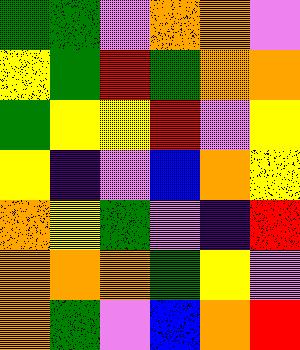[["green", "green", "violet", "orange", "orange", "violet"], ["yellow", "green", "red", "green", "orange", "orange"], ["green", "yellow", "yellow", "red", "violet", "yellow"], ["yellow", "indigo", "violet", "blue", "orange", "yellow"], ["orange", "yellow", "green", "violet", "indigo", "red"], ["orange", "orange", "orange", "green", "yellow", "violet"], ["orange", "green", "violet", "blue", "orange", "red"]]